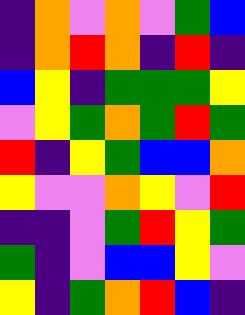[["indigo", "orange", "violet", "orange", "violet", "green", "blue"], ["indigo", "orange", "red", "orange", "indigo", "red", "indigo"], ["blue", "yellow", "indigo", "green", "green", "green", "yellow"], ["violet", "yellow", "green", "orange", "green", "red", "green"], ["red", "indigo", "yellow", "green", "blue", "blue", "orange"], ["yellow", "violet", "violet", "orange", "yellow", "violet", "red"], ["indigo", "indigo", "violet", "green", "red", "yellow", "green"], ["green", "indigo", "violet", "blue", "blue", "yellow", "violet"], ["yellow", "indigo", "green", "orange", "red", "blue", "indigo"]]